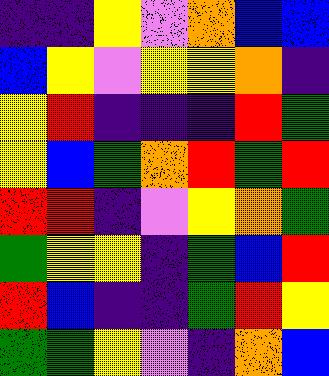[["indigo", "indigo", "yellow", "violet", "orange", "blue", "blue"], ["blue", "yellow", "violet", "yellow", "yellow", "orange", "indigo"], ["yellow", "red", "indigo", "indigo", "indigo", "red", "green"], ["yellow", "blue", "green", "orange", "red", "green", "red"], ["red", "red", "indigo", "violet", "yellow", "orange", "green"], ["green", "yellow", "yellow", "indigo", "green", "blue", "red"], ["red", "blue", "indigo", "indigo", "green", "red", "yellow"], ["green", "green", "yellow", "violet", "indigo", "orange", "blue"]]